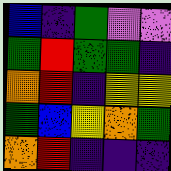[["blue", "indigo", "green", "violet", "violet"], ["green", "red", "green", "green", "indigo"], ["orange", "red", "indigo", "yellow", "yellow"], ["green", "blue", "yellow", "orange", "green"], ["orange", "red", "indigo", "indigo", "indigo"]]